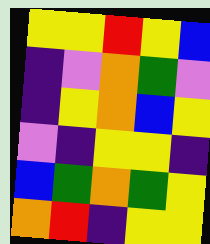[["yellow", "yellow", "red", "yellow", "blue"], ["indigo", "violet", "orange", "green", "violet"], ["indigo", "yellow", "orange", "blue", "yellow"], ["violet", "indigo", "yellow", "yellow", "indigo"], ["blue", "green", "orange", "green", "yellow"], ["orange", "red", "indigo", "yellow", "yellow"]]